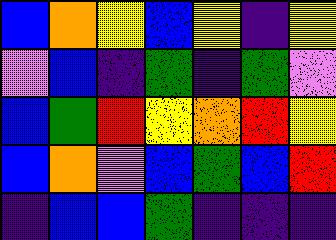[["blue", "orange", "yellow", "blue", "yellow", "indigo", "yellow"], ["violet", "blue", "indigo", "green", "indigo", "green", "violet"], ["blue", "green", "red", "yellow", "orange", "red", "yellow"], ["blue", "orange", "violet", "blue", "green", "blue", "red"], ["indigo", "blue", "blue", "green", "indigo", "indigo", "indigo"]]